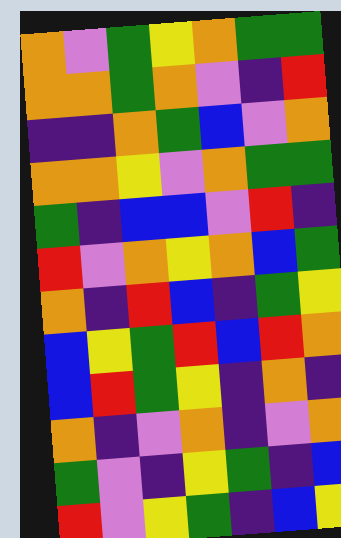[["orange", "violet", "green", "yellow", "orange", "green", "green"], ["orange", "orange", "green", "orange", "violet", "indigo", "red"], ["indigo", "indigo", "orange", "green", "blue", "violet", "orange"], ["orange", "orange", "yellow", "violet", "orange", "green", "green"], ["green", "indigo", "blue", "blue", "violet", "red", "indigo"], ["red", "violet", "orange", "yellow", "orange", "blue", "green"], ["orange", "indigo", "red", "blue", "indigo", "green", "yellow"], ["blue", "yellow", "green", "red", "blue", "red", "orange"], ["blue", "red", "green", "yellow", "indigo", "orange", "indigo"], ["orange", "indigo", "violet", "orange", "indigo", "violet", "orange"], ["green", "violet", "indigo", "yellow", "green", "indigo", "blue"], ["red", "violet", "yellow", "green", "indigo", "blue", "yellow"]]